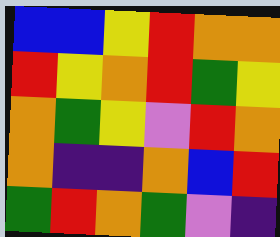[["blue", "blue", "yellow", "red", "orange", "orange"], ["red", "yellow", "orange", "red", "green", "yellow"], ["orange", "green", "yellow", "violet", "red", "orange"], ["orange", "indigo", "indigo", "orange", "blue", "red"], ["green", "red", "orange", "green", "violet", "indigo"]]